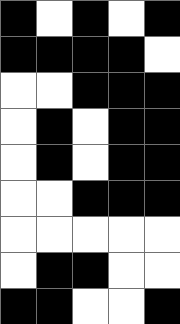[["black", "white", "black", "white", "black"], ["black", "black", "black", "black", "white"], ["white", "white", "black", "black", "black"], ["white", "black", "white", "black", "black"], ["white", "black", "white", "black", "black"], ["white", "white", "black", "black", "black"], ["white", "white", "white", "white", "white"], ["white", "black", "black", "white", "white"], ["black", "black", "white", "white", "black"]]